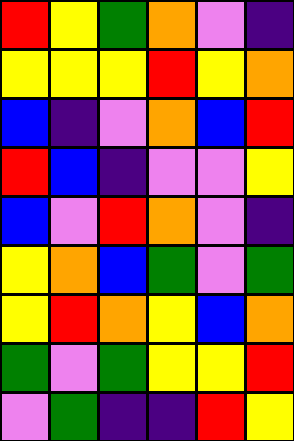[["red", "yellow", "green", "orange", "violet", "indigo"], ["yellow", "yellow", "yellow", "red", "yellow", "orange"], ["blue", "indigo", "violet", "orange", "blue", "red"], ["red", "blue", "indigo", "violet", "violet", "yellow"], ["blue", "violet", "red", "orange", "violet", "indigo"], ["yellow", "orange", "blue", "green", "violet", "green"], ["yellow", "red", "orange", "yellow", "blue", "orange"], ["green", "violet", "green", "yellow", "yellow", "red"], ["violet", "green", "indigo", "indigo", "red", "yellow"]]